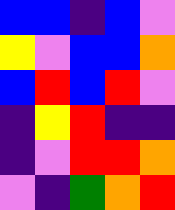[["blue", "blue", "indigo", "blue", "violet"], ["yellow", "violet", "blue", "blue", "orange"], ["blue", "red", "blue", "red", "violet"], ["indigo", "yellow", "red", "indigo", "indigo"], ["indigo", "violet", "red", "red", "orange"], ["violet", "indigo", "green", "orange", "red"]]